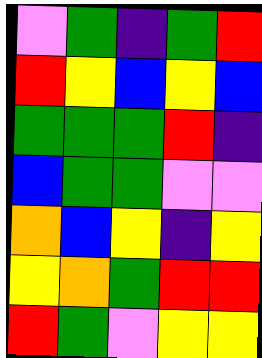[["violet", "green", "indigo", "green", "red"], ["red", "yellow", "blue", "yellow", "blue"], ["green", "green", "green", "red", "indigo"], ["blue", "green", "green", "violet", "violet"], ["orange", "blue", "yellow", "indigo", "yellow"], ["yellow", "orange", "green", "red", "red"], ["red", "green", "violet", "yellow", "yellow"]]